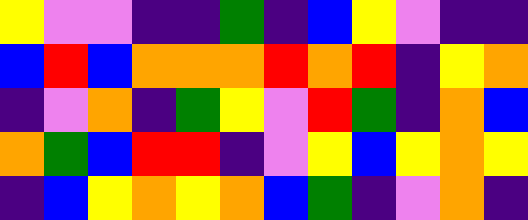[["yellow", "violet", "violet", "indigo", "indigo", "green", "indigo", "blue", "yellow", "violet", "indigo", "indigo"], ["blue", "red", "blue", "orange", "orange", "orange", "red", "orange", "red", "indigo", "yellow", "orange"], ["indigo", "violet", "orange", "indigo", "green", "yellow", "violet", "red", "green", "indigo", "orange", "blue"], ["orange", "green", "blue", "red", "red", "indigo", "violet", "yellow", "blue", "yellow", "orange", "yellow"], ["indigo", "blue", "yellow", "orange", "yellow", "orange", "blue", "green", "indigo", "violet", "orange", "indigo"]]